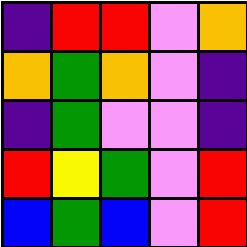[["indigo", "red", "red", "violet", "orange"], ["orange", "green", "orange", "violet", "indigo"], ["indigo", "green", "violet", "violet", "indigo"], ["red", "yellow", "green", "violet", "red"], ["blue", "green", "blue", "violet", "red"]]